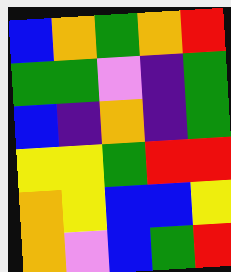[["blue", "orange", "green", "orange", "red"], ["green", "green", "violet", "indigo", "green"], ["blue", "indigo", "orange", "indigo", "green"], ["yellow", "yellow", "green", "red", "red"], ["orange", "yellow", "blue", "blue", "yellow"], ["orange", "violet", "blue", "green", "red"]]